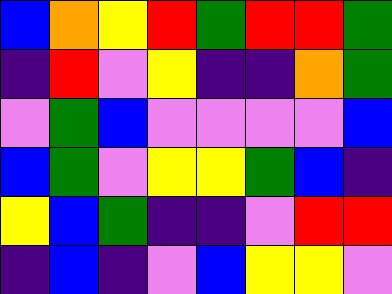[["blue", "orange", "yellow", "red", "green", "red", "red", "green"], ["indigo", "red", "violet", "yellow", "indigo", "indigo", "orange", "green"], ["violet", "green", "blue", "violet", "violet", "violet", "violet", "blue"], ["blue", "green", "violet", "yellow", "yellow", "green", "blue", "indigo"], ["yellow", "blue", "green", "indigo", "indigo", "violet", "red", "red"], ["indigo", "blue", "indigo", "violet", "blue", "yellow", "yellow", "violet"]]